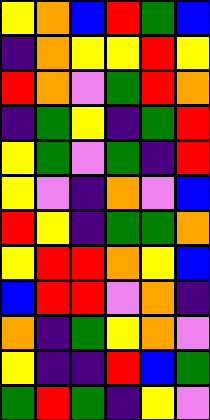[["yellow", "orange", "blue", "red", "green", "blue"], ["indigo", "orange", "yellow", "yellow", "red", "yellow"], ["red", "orange", "violet", "green", "red", "orange"], ["indigo", "green", "yellow", "indigo", "green", "red"], ["yellow", "green", "violet", "green", "indigo", "red"], ["yellow", "violet", "indigo", "orange", "violet", "blue"], ["red", "yellow", "indigo", "green", "green", "orange"], ["yellow", "red", "red", "orange", "yellow", "blue"], ["blue", "red", "red", "violet", "orange", "indigo"], ["orange", "indigo", "green", "yellow", "orange", "violet"], ["yellow", "indigo", "indigo", "red", "blue", "green"], ["green", "red", "green", "indigo", "yellow", "violet"]]